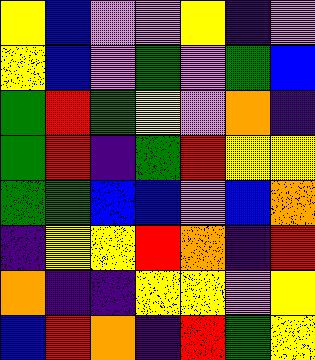[["yellow", "blue", "violet", "violet", "yellow", "indigo", "violet"], ["yellow", "blue", "violet", "green", "violet", "green", "blue"], ["green", "red", "green", "yellow", "violet", "orange", "indigo"], ["green", "red", "indigo", "green", "red", "yellow", "yellow"], ["green", "green", "blue", "blue", "violet", "blue", "orange"], ["indigo", "yellow", "yellow", "red", "orange", "indigo", "red"], ["orange", "indigo", "indigo", "yellow", "yellow", "violet", "yellow"], ["blue", "red", "orange", "indigo", "red", "green", "yellow"]]